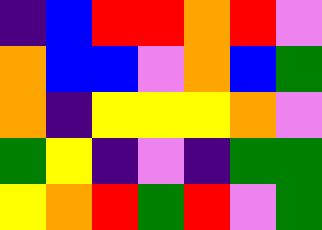[["indigo", "blue", "red", "red", "orange", "red", "violet"], ["orange", "blue", "blue", "violet", "orange", "blue", "green"], ["orange", "indigo", "yellow", "yellow", "yellow", "orange", "violet"], ["green", "yellow", "indigo", "violet", "indigo", "green", "green"], ["yellow", "orange", "red", "green", "red", "violet", "green"]]